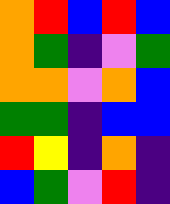[["orange", "red", "blue", "red", "blue"], ["orange", "green", "indigo", "violet", "green"], ["orange", "orange", "violet", "orange", "blue"], ["green", "green", "indigo", "blue", "blue"], ["red", "yellow", "indigo", "orange", "indigo"], ["blue", "green", "violet", "red", "indigo"]]